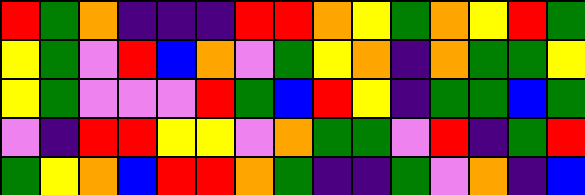[["red", "green", "orange", "indigo", "indigo", "indigo", "red", "red", "orange", "yellow", "green", "orange", "yellow", "red", "green"], ["yellow", "green", "violet", "red", "blue", "orange", "violet", "green", "yellow", "orange", "indigo", "orange", "green", "green", "yellow"], ["yellow", "green", "violet", "violet", "violet", "red", "green", "blue", "red", "yellow", "indigo", "green", "green", "blue", "green"], ["violet", "indigo", "red", "red", "yellow", "yellow", "violet", "orange", "green", "green", "violet", "red", "indigo", "green", "red"], ["green", "yellow", "orange", "blue", "red", "red", "orange", "green", "indigo", "indigo", "green", "violet", "orange", "indigo", "blue"]]